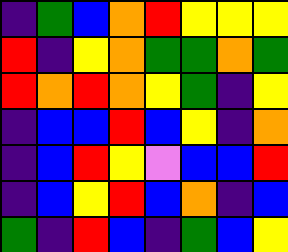[["indigo", "green", "blue", "orange", "red", "yellow", "yellow", "yellow"], ["red", "indigo", "yellow", "orange", "green", "green", "orange", "green"], ["red", "orange", "red", "orange", "yellow", "green", "indigo", "yellow"], ["indigo", "blue", "blue", "red", "blue", "yellow", "indigo", "orange"], ["indigo", "blue", "red", "yellow", "violet", "blue", "blue", "red"], ["indigo", "blue", "yellow", "red", "blue", "orange", "indigo", "blue"], ["green", "indigo", "red", "blue", "indigo", "green", "blue", "yellow"]]